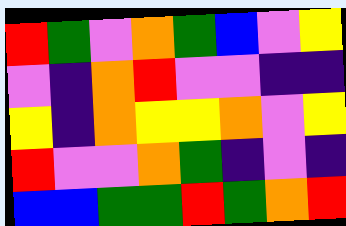[["red", "green", "violet", "orange", "green", "blue", "violet", "yellow"], ["violet", "indigo", "orange", "red", "violet", "violet", "indigo", "indigo"], ["yellow", "indigo", "orange", "yellow", "yellow", "orange", "violet", "yellow"], ["red", "violet", "violet", "orange", "green", "indigo", "violet", "indigo"], ["blue", "blue", "green", "green", "red", "green", "orange", "red"]]